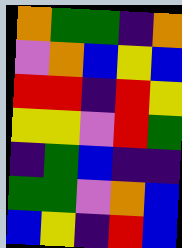[["orange", "green", "green", "indigo", "orange"], ["violet", "orange", "blue", "yellow", "blue"], ["red", "red", "indigo", "red", "yellow"], ["yellow", "yellow", "violet", "red", "green"], ["indigo", "green", "blue", "indigo", "indigo"], ["green", "green", "violet", "orange", "blue"], ["blue", "yellow", "indigo", "red", "blue"]]